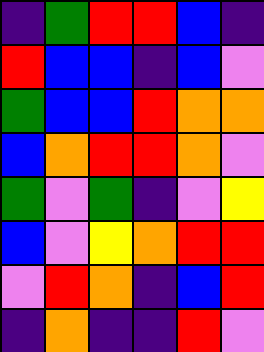[["indigo", "green", "red", "red", "blue", "indigo"], ["red", "blue", "blue", "indigo", "blue", "violet"], ["green", "blue", "blue", "red", "orange", "orange"], ["blue", "orange", "red", "red", "orange", "violet"], ["green", "violet", "green", "indigo", "violet", "yellow"], ["blue", "violet", "yellow", "orange", "red", "red"], ["violet", "red", "orange", "indigo", "blue", "red"], ["indigo", "orange", "indigo", "indigo", "red", "violet"]]